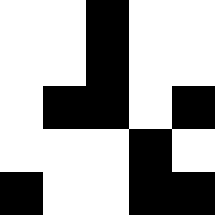[["white", "white", "black", "white", "white"], ["white", "white", "black", "white", "white"], ["white", "black", "black", "white", "black"], ["white", "white", "white", "black", "white"], ["black", "white", "white", "black", "black"]]